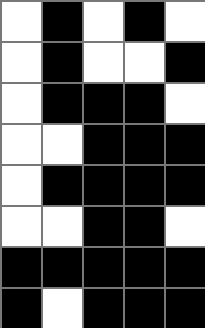[["white", "black", "white", "black", "white"], ["white", "black", "white", "white", "black"], ["white", "black", "black", "black", "white"], ["white", "white", "black", "black", "black"], ["white", "black", "black", "black", "black"], ["white", "white", "black", "black", "white"], ["black", "black", "black", "black", "black"], ["black", "white", "black", "black", "black"]]